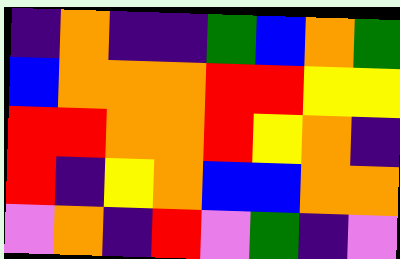[["indigo", "orange", "indigo", "indigo", "green", "blue", "orange", "green"], ["blue", "orange", "orange", "orange", "red", "red", "yellow", "yellow"], ["red", "red", "orange", "orange", "red", "yellow", "orange", "indigo"], ["red", "indigo", "yellow", "orange", "blue", "blue", "orange", "orange"], ["violet", "orange", "indigo", "red", "violet", "green", "indigo", "violet"]]